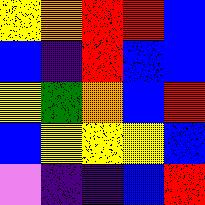[["yellow", "orange", "red", "red", "blue"], ["blue", "indigo", "red", "blue", "blue"], ["yellow", "green", "orange", "blue", "red"], ["blue", "yellow", "yellow", "yellow", "blue"], ["violet", "indigo", "indigo", "blue", "red"]]